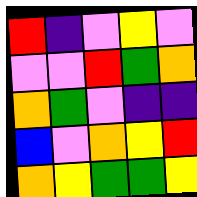[["red", "indigo", "violet", "yellow", "violet"], ["violet", "violet", "red", "green", "orange"], ["orange", "green", "violet", "indigo", "indigo"], ["blue", "violet", "orange", "yellow", "red"], ["orange", "yellow", "green", "green", "yellow"]]